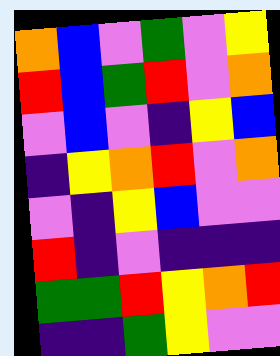[["orange", "blue", "violet", "green", "violet", "yellow"], ["red", "blue", "green", "red", "violet", "orange"], ["violet", "blue", "violet", "indigo", "yellow", "blue"], ["indigo", "yellow", "orange", "red", "violet", "orange"], ["violet", "indigo", "yellow", "blue", "violet", "violet"], ["red", "indigo", "violet", "indigo", "indigo", "indigo"], ["green", "green", "red", "yellow", "orange", "red"], ["indigo", "indigo", "green", "yellow", "violet", "violet"]]